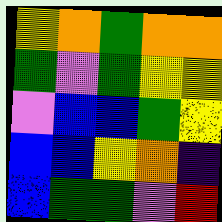[["yellow", "orange", "green", "orange", "orange"], ["green", "violet", "green", "yellow", "yellow"], ["violet", "blue", "blue", "green", "yellow"], ["blue", "blue", "yellow", "orange", "indigo"], ["blue", "green", "green", "violet", "red"]]